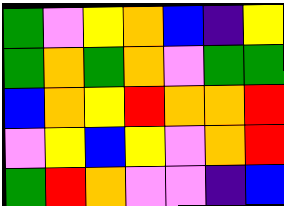[["green", "violet", "yellow", "orange", "blue", "indigo", "yellow"], ["green", "orange", "green", "orange", "violet", "green", "green"], ["blue", "orange", "yellow", "red", "orange", "orange", "red"], ["violet", "yellow", "blue", "yellow", "violet", "orange", "red"], ["green", "red", "orange", "violet", "violet", "indigo", "blue"]]